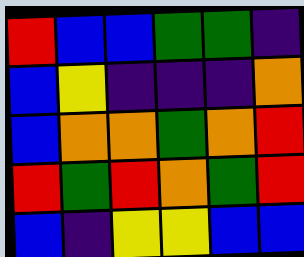[["red", "blue", "blue", "green", "green", "indigo"], ["blue", "yellow", "indigo", "indigo", "indigo", "orange"], ["blue", "orange", "orange", "green", "orange", "red"], ["red", "green", "red", "orange", "green", "red"], ["blue", "indigo", "yellow", "yellow", "blue", "blue"]]